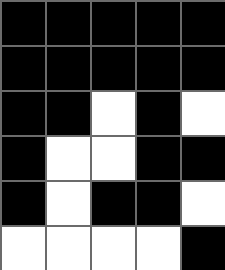[["black", "black", "black", "black", "black"], ["black", "black", "black", "black", "black"], ["black", "black", "white", "black", "white"], ["black", "white", "white", "black", "black"], ["black", "white", "black", "black", "white"], ["white", "white", "white", "white", "black"]]